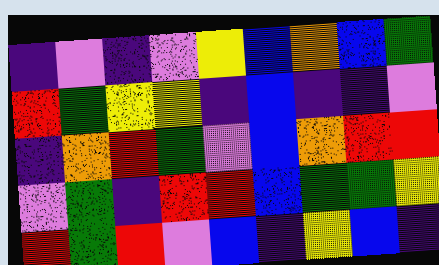[["indigo", "violet", "indigo", "violet", "yellow", "blue", "orange", "blue", "green"], ["red", "green", "yellow", "yellow", "indigo", "blue", "indigo", "indigo", "violet"], ["indigo", "orange", "red", "green", "violet", "blue", "orange", "red", "red"], ["violet", "green", "indigo", "red", "red", "blue", "green", "green", "yellow"], ["red", "green", "red", "violet", "blue", "indigo", "yellow", "blue", "indigo"]]